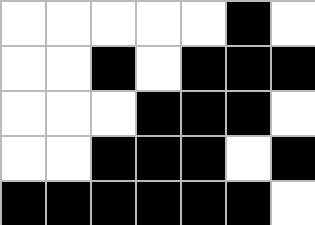[["white", "white", "white", "white", "white", "black", "white"], ["white", "white", "black", "white", "black", "black", "black"], ["white", "white", "white", "black", "black", "black", "white"], ["white", "white", "black", "black", "black", "white", "black"], ["black", "black", "black", "black", "black", "black", "white"]]